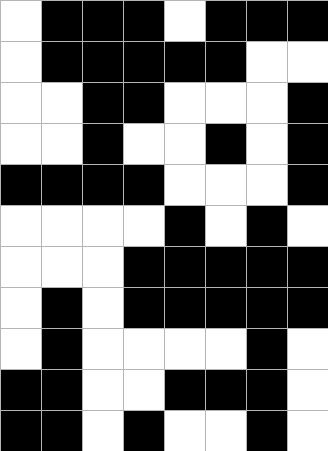[["white", "black", "black", "black", "white", "black", "black", "black"], ["white", "black", "black", "black", "black", "black", "white", "white"], ["white", "white", "black", "black", "white", "white", "white", "black"], ["white", "white", "black", "white", "white", "black", "white", "black"], ["black", "black", "black", "black", "white", "white", "white", "black"], ["white", "white", "white", "white", "black", "white", "black", "white"], ["white", "white", "white", "black", "black", "black", "black", "black"], ["white", "black", "white", "black", "black", "black", "black", "black"], ["white", "black", "white", "white", "white", "white", "black", "white"], ["black", "black", "white", "white", "black", "black", "black", "white"], ["black", "black", "white", "black", "white", "white", "black", "white"]]